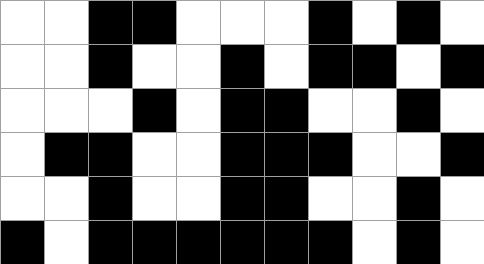[["white", "white", "black", "black", "white", "white", "white", "black", "white", "black", "white"], ["white", "white", "black", "white", "white", "black", "white", "black", "black", "white", "black"], ["white", "white", "white", "black", "white", "black", "black", "white", "white", "black", "white"], ["white", "black", "black", "white", "white", "black", "black", "black", "white", "white", "black"], ["white", "white", "black", "white", "white", "black", "black", "white", "white", "black", "white"], ["black", "white", "black", "black", "black", "black", "black", "black", "white", "black", "white"]]